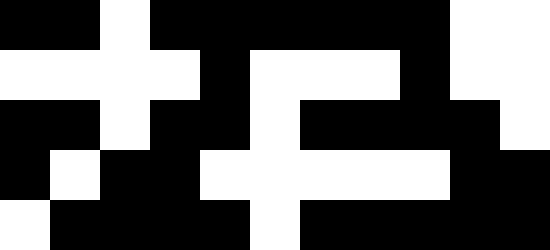[["black", "black", "white", "black", "black", "black", "black", "black", "black", "white", "white"], ["white", "white", "white", "white", "black", "white", "white", "white", "black", "white", "white"], ["black", "black", "white", "black", "black", "white", "black", "black", "black", "black", "white"], ["black", "white", "black", "black", "white", "white", "white", "white", "white", "black", "black"], ["white", "black", "black", "black", "black", "white", "black", "black", "black", "black", "black"]]